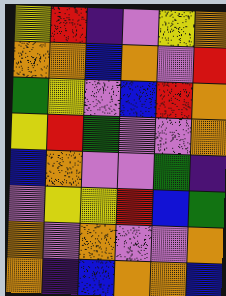[["yellow", "red", "indigo", "violet", "yellow", "orange"], ["orange", "orange", "blue", "orange", "violet", "red"], ["green", "yellow", "violet", "blue", "red", "orange"], ["yellow", "red", "green", "violet", "violet", "orange"], ["blue", "orange", "violet", "violet", "green", "indigo"], ["violet", "yellow", "yellow", "red", "blue", "green"], ["orange", "violet", "orange", "violet", "violet", "orange"], ["orange", "indigo", "blue", "orange", "orange", "blue"]]